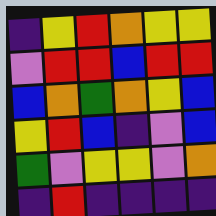[["indigo", "yellow", "red", "orange", "yellow", "yellow"], ["violet", "red", "red", "blue", "red", "red"], ["blue", "orange", "green", "orange", "yellow", "blue"], ["yellow", "red", "blue", "indigo", "violet", "blue"], ["green", "violet", "yellow", "yellow", "violet", "orange"], ["indigo", "red", "indigo", "indigo", "indigo", "indigo"]]